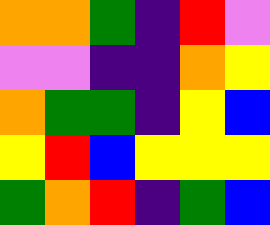[["orange", "orange", "green", "indigo", "red", "violet"], ["violet", "violet", "indigo", "indigo", "orange", "yellow"], ["orange", "green", "green", "indigo", "yellow", "blue"], ["yellow", "red", "blue", "yellow", "yellow", "yellow"], ["green", "orange", "red", "indigo", "green", "blue"]]